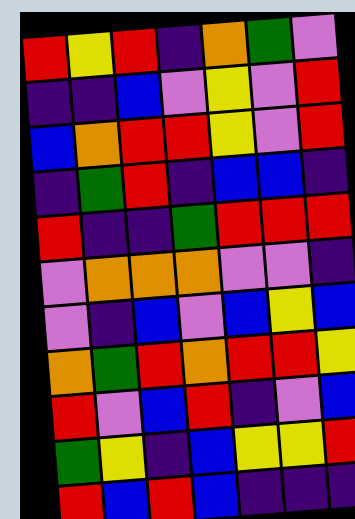[["red", "yellow", "red", "indigo", "orange", "green", "violet"], ["indigo", "indigo", "blue", "violet", "yellow", "violet", "red"], ["blue", "orange", "red", "red", "yellow", "violet", "red"], ["indigo", "green", "red", "indigo", "blue", "blue", "indigo"], ["red", "indigo", "indigo", "green", "red", "red", "red"], ["violet", "orange", "orange", "orange", "violet", "violet", "indigo"], ["violet", "indigo", "blue", "violet", "blue", "yellow", "blue"], ["orange", "green", "red", "orange", "red", "red", "yellow"], ["red", "violet", "blue", "red", "indigo", "violet", "blue"], ["green", "yellow", "indigo", "blue", "yellow", "yellow", "red"], ["red", "blue", "red", "blue", "indigo", "indigo", "indigo"]]